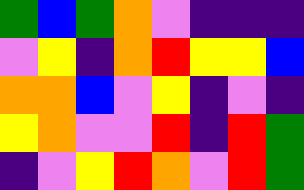[["green", "blue", "green", "orange", "violet", "indigo", "indigo", "indigo"], ["violet", "yellow", "indigo", "orange", "red", "yellow", "yellow", "blue"], ["orange", "orange", "blue", "violet", "yellow", "indigo", "violet", "indigo"], ["yellow", "orange", "violet", "violet", "red", "indigo", "red", "green"], ["indigo", "violet", "yellow", "red", "orange", "violet", "red", "green"]]